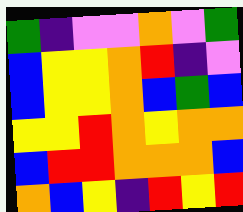[["green", "indigo", "violet", "violet", "orange", "violet", "green"], ["blue", "yellow", "yellow", "orange", "red", "indigo", "violet"], ["blue", "yellow", "yellow", "orange", "blue", "green", "blue"], ["yellow", "yellow", "red", "orange", "yellow", "orange", "orange"], ["blue", "red", "red", "orange", "orange", "orange", "blue"], ["orange", "blue", "yellow", "indigo", "red", "yellow", "red"]]